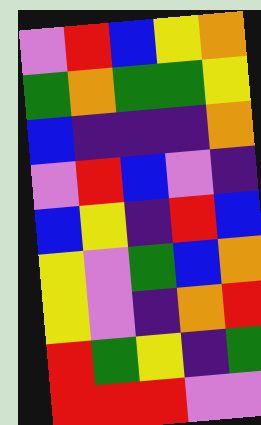[["violet", "red", "blue", "yellow", "orange"], ["green", "orange", "green", "green", "yellow"], ["blue", "indigo", "indigo", "indigo", "orange"], ["violet", "red", "blue", "violet", "indigo"], ["blue", "yellow", "indigo", "red", "blue"], ["yellow", "violet", "green", "blue", "orange"], ["yellow", "violet", "indigo", "orange", "red"], ["red", "green", "yellow", "indigo", "green"], ["red", "red", "red", "violet", "violet"]]